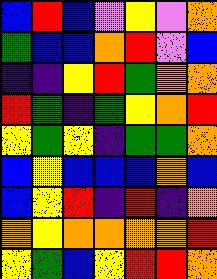[["blue", "red", "blue", "violet", "yellow", "violet", "orange"], ["green", "blue", "blue", "orange", "red", "violet", "blue"], ["indigo", "indigo", "yellow", "red", "green", "orange", "orange"], ["red", "green", "indigo", "green", "yellow", "orange", "red"], ["yellow", "green", "yellow", "indigo", "green", "green", "orange"], ["blue", "yellow", "blue", "blue", "blue", "orange", "blue"], ["blue", "yellow", "red", "indigo", "red", "indigo", "orange"], ["orange", "yellow", "orange", "orange", "orange", "orange", "red"], ["yellow", "green", "blue", "yellow", "red", "red", "orange"]]